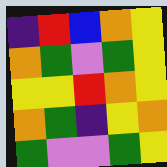[["indigo", "red", "blue", "orange", "yellow"], ["orange", "green", "violet", "green", "yellow"], ["yellow", "yellow", "red", "orange", "yellow"], ["orange", "green", "indigo", "yellow", "orange"], ["green", "violet", "violet", "green", "yellow"]]